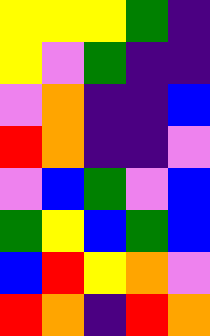[["yellow", "yellow", "yellow", "green", "indigo"], ["yellow", "violet", "green", "indigo", "indigo"], ["violet", "orange", "indigo", "indigo", "blue"], ["red", "orange", "indigo", "indigo", "violet"], ["violet", "blue", "green", "violet", "blue"], ["green", "yellow", "blue", "green", "blue"], ["blue", "red", "yellow", "orange", "violet"], ["red", "orange", "indigo", "red", "orange"]]